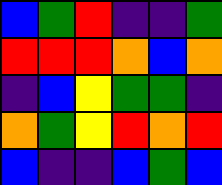[["blue", "green", "red", "indigo", "indigo", "green"], ["red", "red", "red", "orange", "blue", "orange"], ["indigo", "blue", "yellow", "green", "green", "indigo"], ["orange", "green", "yellow", "red", "orange", "red"], ["blue", "indigo", "indigo", "blue", "green", "blue"]]